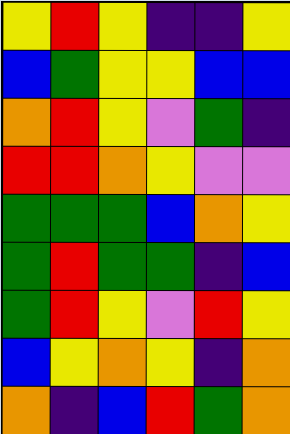[["yellow", "red", "yellow", "indigo", "indigo", "yellow"], ["blue", "green", "yellow", "yellow", "blue", "blue"], ["orange", "red", "yellow", "violet", "green", "indigo"], ["red", "red", "orange", "yellow", "violet", "violet"], ["green", "green", "green", "blue", "orange", "yellow"], ["green", "red", "green", "green", "indigo", "blue"], ["green", "red", "yellow", "violet", "red", "yellow"], ["blue", "yellow", "orange", "yellow", "indigo", "orange"], ["orange", "indigo", "blue", "red", "green", "orange"]]